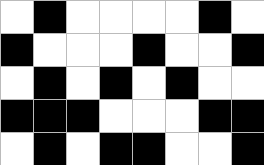[["white", "black", "white", "white", "white", "white", "black", "white"], ["black", "white", "white", "white", "black", "white", "white", "black"], ["white", "black", "white", "black", "white", "black", "white", "white"], ["black", "black", "black", "white", "white", "white", "black", "black"], ["white", "black", "white", "black", "black", "white", "white", "black"]]